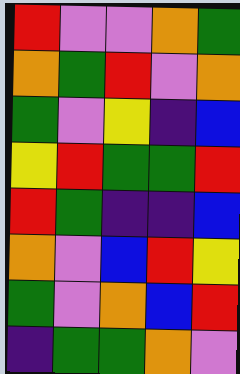[["red", "violet", "violet", "orange", "green"], ["orange", "green", "red", "violet", "orange"], ["green", "violet", "yellow", "indigo", "blue"], ["yellow", "red", "green", "green", "red"], ["red", "green", "indigo", "indigo", "blue"], ["orange", "violet", "blue", "red", "yellow"], ["green", "violet", "orange", "blue", "red"], ["indigo", "green", "green", "orange", "violet"]]